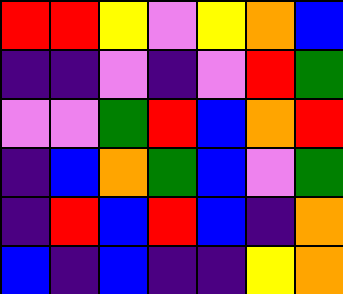[["red", "red", "yellow", "violet", "yellow", "orange", "blue"], ["indigo", "indigo", "violet", "indigo", "violet", "red", "green"], ["violet", "violet", "green", "red", "blue", "orange", "red"], ["indigo", "blue", "orange", "green", "blue", "violet", "green"], ["indigo", "red", "blue", "red", "blue", "indigo", "orange"], ["blue", "indigo", "blue", "indigo", "indigo", "yellow", "orange"]]